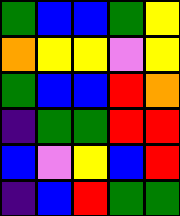[["green", "blue", "blue", "green", "yellow"], ["orange", "yellow", "yellow", "violet", "yellow"], ["green", "blue", "blue", "red", "orange"], ["indigo", "green", "green", "red", "red"], ["blue", "violet", "yellow", "blue", "red"], ["indigo", "blue", "red", "green", "green"]]